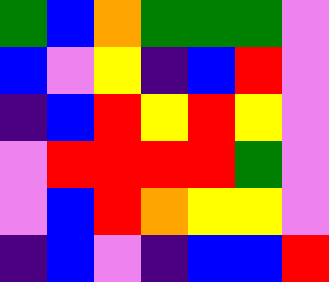[["green", "blue", "orange", "green", "green", "green", "violet"], ["blue", "violet", "yellow", "indigo", "blue", "red", "violet"], ["indigo", "blue", "red", "yellow", "red", "yellow", "violet"], ["violet", "red", "red", "red", "red", "green", "violet"], ["violet", "blue", "red", "orange", "yellow", "yellow", "violet"], ["indigo", "blue", "violet", "indigo", "blue", "blue", "red"]]